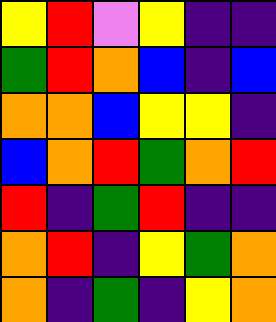[["yellow", "red", "violet", "yellow", "indigo", "indigo"], ["green", "red", "orange", "blue", "indigo", "blue"], ["orange", "orange", "blue", "yellow", "yellow", "indigo"], ["blue", "orange", "red", "green", "orange", "red"], ["red", "indigo", "green", "red", "indigo", "indigo"], ["orange", "red", "indigo", "yellow", "green", "orange"], ["orange", "indigo", "green", "indigo", "yellow", "orange"]]